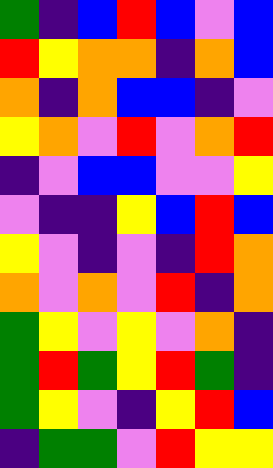[["green", "indigo", "blue", "red", "blue", "violet", "blue"], ["red", "yellow", "orange", "orange", "indigo", "orange", "blue"], ["orange", "indigo", "orange", "blue", "blue", "indigo", "violet"], ["yellow", "orange", "violet", "red", "violet", "orange", "red"], ["indigo", "violet", "blue", "blue", "violet", "violet", "yellow"], ["violet", "indigo", "indigo", "yellow", "blue", "red", "blue"], ["yellow", "violet", "indigo", "violet", "indigo", "red", "orange"], ["orange", "violet", "orange", "violet", "red", "indigo", "orange"], ["green", "yellow", "violet", "yellow", "violet", "orange", "indigo"], ["green", "red", "green", "yellow", "red", "green", "indigo"], ["green", "yellow", "violet", "indigo", "yellow", "red", "blue"], ["indigo", "green", "green", "violet", "red", "yellow", "yellow"]]